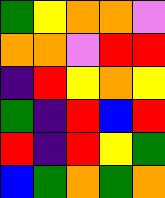[["green", "yellow", "orange", "orange", "violet"], ["orange", "orange", "violet", "red", "red"], ["indigo", "red", "yellow", "orange", "yellow"], ["green", "indigo", "red", "blue", "red"], ["red", "indigo", "red", "yellow", "green"], ["blue", "green", "orange", "green", "orange"]]